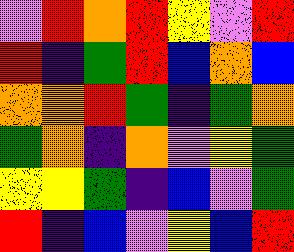[["violet", "red", "orange", "red", "yellow", "violet", "red"], ["red", "indigo", "green", "red", "blue", "orange", "blue"], ["orange", "orange", "red", "green", "indigo", "green", "orange"], ["green", "orange", "indigo", "orange", "violet", "yellow", "green"], ["yellow", "yellow", "green", "indigo", "blue", "violet", "green"], ["red", "indigo", "blue", "violet", "yellow", "blue", "red"]]